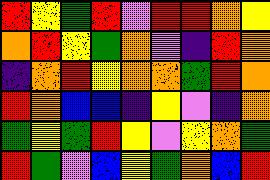[["red", "yellow", "green", "red", "violet", "red", "red", "orange", "yellow"], ["orange", "red", "yellow", "green", "orange", "violet", "indigo", "red", "orange"], ["indigo", "orange", "red", "yellow", "orange", "orange", "green", "red", "orange"], ["red", "orange", "blue", "blue", "indigo", "yellow", "violet", "indigo", "orange"], ["green", "yellow", "green", "red", "yellow", "violet", "yellow", "orange", "green"], ["red", "green", "violet", "blue", "yellow", "green", "orange", "blue", "red"]]